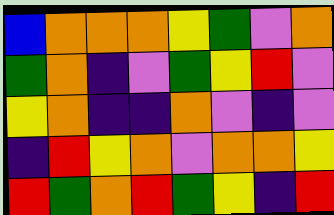[["blue", "orange", "orange", "orange", "yellow", "green", "violet", "orange"], ["green", "orange", "indigo", "violet", "green", "yellow", "red", "violet"], ["yellow", "orange", "indigo", "indigo", "orange", "violet", "indigo", "violet"], ["indigo", "red", "yellow", "orange", "violet", "orange", "orange", "yellow"], ["red", "green", "orange", "red", "green", "yellow", "indigo", "red"]]